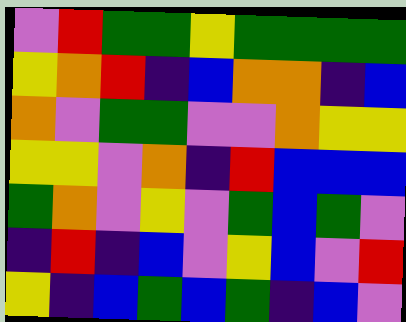[["violet", "red", "green", "green", "yellow", "green", "green", "green", "green"], ["yellow", "orange", "red", "indigo", "blue", "orange", "orange", "indigo", "blue"], ["orange", "violet", "green", "green", "violet", "violet", "orange", "yellow", "yellow"], ["yellow", "yellow", "violet", "orange", "indigo", "red", "blue", "blue", "blue"], ["green", "orange", "violet", "yellow", "violet", "green", "blue", "green", "violet"], ["indigo", "red", "indigo", "blue", "violet", "yellow", "blue", "violet", "red"], ["yellow", "indigo", "blue", "green", "blue", "green", "indigo", "blue", "violet"]]